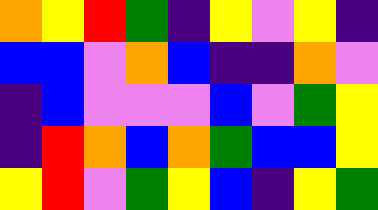[["orange", "yellow", "red", "green", "indigo", "yellow", "violet", "yellow", "indigo"], ["blue", "blue", "violet", "orange", "blue", "indigo", "indigo", "orange", "violet"], ["indigo", "blue", "violet", "violet", "violet", "blue", "violet", "green", "yellow"], ["indigo", "red", "orange", "blue", "orange", "green", "blue", "blue", "yellow"], ["yellow", "red", "violet", "green", "yellow", "blue", "indigo", "yellow", "green"]]